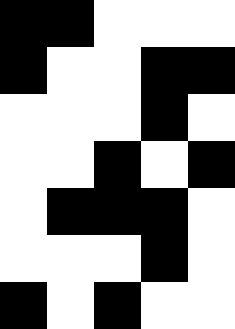[["black", "black", "white", "white", "white"], ["black", "white", "white", "black", "black"], ["white", "white", "white", "black", "white"], ["white", "white", "black", "white", "black"], ["white", "black", "black", "black", "white"], ["white", "white", "white", "black", "white"], ["black", "white", "black", "white", "white"]]